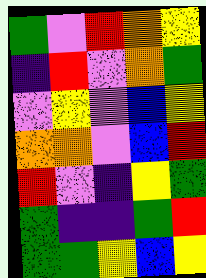[["green", "violet", "red", "orange", "yellow"], ["indigo", "red", "violet", "orange", "green"], ["violet", "yellow", "violet", "blue", "yellow"], ["orange", "orange", "violet", "blue", "red"], ["red", "violet", "indigo", "yellow", "green"], ["green", "indigo", "indigo", "green", "red"], ["green", "green", "yellow", "blue", "yellow"]]